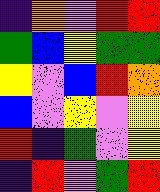[["indigo", "orange", "violet", "red", "red"], ["green", "blue", "yellow", "green", "green"], ["yellow", "violet", "blue", "red", "orange"], ["blue", "violet", "yellow", "violet", "yellow"], ["red", "indigo", "green", "violet", "yellow"], ["indigo", "red", "violet", "green", "red"]]